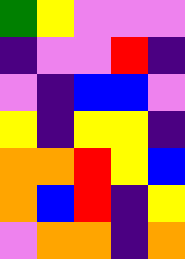[["green", "yellow", "violet", "violet", "violet"], ["indigo", "violet", "violet", "red", "indigo"], ["violet", "indigo", "blue", "blue", "violet"], ["yellow", "indigo", "yellow", "yellow", "indigo"], ["orange", "orange", "red", "yellow", "blue"], ["orange", "blue", "red", "indigo", "yellow"], ["violet", "orange", "orange", "indigo", "orange"]]